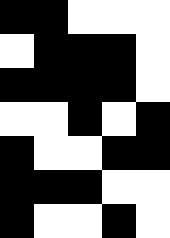[["black", "black", "white", "white", "white"], ["white", "black", "black", "black", "white"], ["black", "black", "black", "black", "white"], ["white", "white", "black", "white", "black"], ["black", "white", "white", "black", "black"], ["black", "black", "black", "white", "white"], ["black", "white", "white", "black", "white"]]